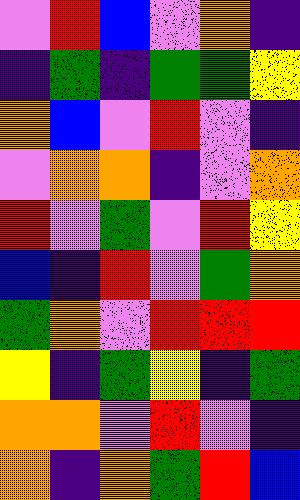[["violet", "red", "blue", "violet", "orange", "indigo"], ["indigo", "green", "indigo", "green", "green", "yellow"], ["orange", "blue", "violet", "red", "violet", "indigo"], ["violet", "orange", "orange", "indigo", "violet", "orange"], ["red", "violet", "green", "violet", "red", "yellow"], ["blue", "indigo", "red", "violet", "green", "orange"], ["green", "orange", "violet", "red", "red", "red"], ["yellow", "indigo", "green", "yellow", "indigo", "green"], ["orange", "orange", "violet", "red", "violet", "indigo"], ["orange", "indigo", "orange", "green", "red", "blue"]]